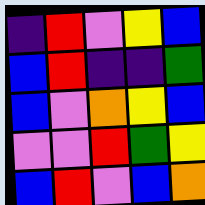[["indigo", "red", "violet", "yellow", "blue"], ["blue", "red", "indigo", "indigo", "green"], ["blue", "violet", "orange", "yellow", "blue"], ["violet", "violet", "red", "green", "yellow"], ["blue", "red", "violet", "blue", "orange"]]